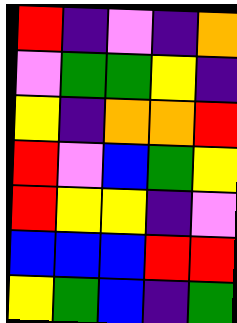[["red", "indigo", "violet", "indigo", "orange"], ["violet", "green", "green", "yellow", "indigo"], ["yellow", "indigo", "orange", "orange", "red"], ["red", "violet", "blue", "green", "yellow"], ["red", "yellow", "yellow", "indigo", "violet"], ["blue", "blue", "blue", "red", "red"], ["yellow", "green", "blue", "indigo", "green"]]